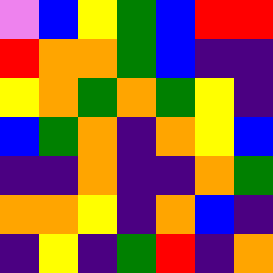[["violet", "blue", "yellow", "green", "blue", "red", "red"], ["red", "orange", "orange", "green", "blue", "indigo", "indigo"], ["yellow", "orange", "green", "orange", "green", "yellow", "indigo"], ["blue", "green", "orange", "indigo", "orange", "yellow", "blue"], ["indigo", "indigo", "orange", "indigo", "indigo", "orange", "green"], ["orange", "orange", "yellow", "indigo", "orange", "blue", "indigo"], ["indigo", "yellow", "indigo", "green", "red", "indigo", "orange"]]